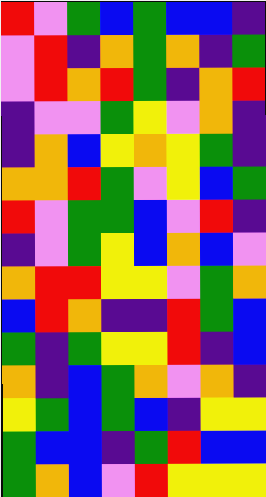[["red", "violet", "green", "blue", "green", "blue", "blue", "indigo"], ["violet", "red", "indigo", "orange", "green", "orange", "indigo", "green"], ["violet", "red", "orange", "red", "green", "indigo", "orange", "red"], ["indigo", "violet", "violet", "green", "yellow", "violet", "orange", "indigo"], ["indigo", "orange", "blue", "yellow", "orange", "yellow", "green", "indigo"], ["orange", "orange", "red", "green", "violet", "yellow", "blue", "green"], ["red", "violet", "green", "green", "blue", "violet", "red", "indigo"], ["indigo", "violet", "green", "yellow", "blue", "orange", "blue", "violet"], ["orange", "red", "red", "yellow", "yellow", "violet", "green", "orange"], ["blue", "red", "orange", "indigo", "indigo", "red", "green", "blue"], ["green", "indigo", "green", "yellow", "yellow", "red", "indigo", "blue"], ["orange", "indigo", "blue", "green", "orange", "violet", "orange", "indigo"], ["yellow", "green", "blue", "green", "blue", "indigo", "yellow", "yellow"], ["green", "blue", "blue", "indigo", "green", "red", "blue", "blue"], ["green", "orange", "blue", "violet", "red", "yellow", "yellow", "yellow"]]